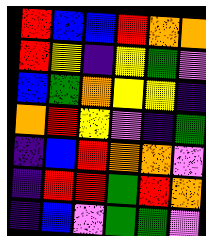[["red", "blue", "blue", "red", "orange", "orange"], ["red", "yellow", "indigo", "yellow", "green", "violet"], ["blue", "green", "orange", "yellow", "yellow", "indigo"], ["orange", "red", "yellow", "violet", "indigo", "green"], ["indigo", "blue", "red", "orange", "orange", "violet"], ["indigo", "red", "red", "green", "red", "orange"], ["indigo", "blue", "violet", "green", "green", "violet"]]